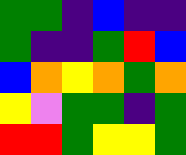[["green", "green", "indigo", "blue", "indigo", "indigo"], ["green", "indigo", "indigo", "green", "red", "blue"], ["blue", "orange", "yellow", "orange", "green", "orange"], ["yellow", "violet", "green", "green", "indigo", "green"], ["red", "red", "green", "yellow", "yellow", "green"]]